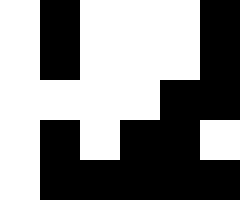[["white", "black", "white", "white", "white", "black"], ["white", "black", "white", "white", "white", "black"], ["white", "white", "white", "white", "black", "black"], ["white", "black", "white", "black", "black", "white"], ["white", "black", "black", "black", "black", "black"]]